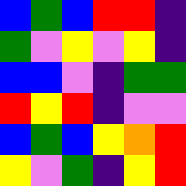[["blue", "green", "blue", "red", "red", "indigo"], ["green", "violet", "yellow", "violet", "yellow", "indigo"], ["blue", "blue", "violet", "indigo", "green", "green"], ["red", "yellow", "red", "indigo", "violet", "violet"], ["blue", "green", "blue", "yellow", "orange", "red"], ["yellow", "violet", "green", "indigo", "yellow", "red"]]